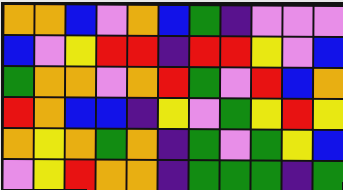[["orange", "orange", "blue", "violet", "orange", "blue", "green", "indigo", "violet", "violet", "violet"], ["blue", "violet", "yellow", "red", "red", "indigo", "red", "red", "yellow", "violet", "blue"], ["green", "orange", "orange", "violet", "orange", "red", "green", "violet", "red", "blue", "orange"], ["red", "orange", "blue", "blue", "indigo", "yellow", "violet", "green", "yellow", "red", "yellow"], ["orange", "yellow", "orange", "green", "orange", "indigo", "green", "violet", "green", "yellow", "blue"], ["violet", "yellow", "red", "orange", "orange", "indigo", "green", "green", "green", "indigo", "green"]]